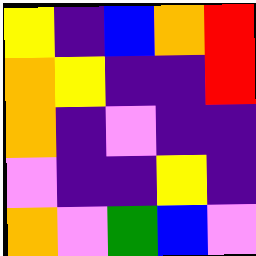[["yellow", "indigo", "blue", "orange", "red"], ["orange", "yellow", "indigo", "indigo", "red"], ["orange", "indigo", "violet", "indigo", "indigo"], ["violet", "indigo", "indigo", "yellow", "indigo"], ["orange", "violet", "green", "blue", "violet"]]